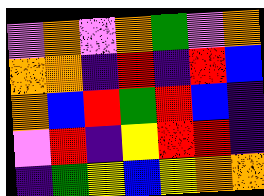[["violet", "orange", "violet", "orange", "green", "violet", "orange"], ["orange", "orange", "indigo", "red", "indigo", "red", "blue"], ["orange", "blue", "red", "green", "red", "blue", "indigo"], ["violet", "red", "indigo", "yellow", "red", "red", "indigo"], ["indigo", "green", "yellow", "blue", "yellow", "orange", "orange"]]